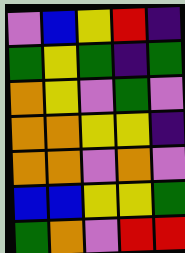[["violet", "blue", "yellow", "red", "indigo"], ["green", "yellow", "green", "indigo", "green"], ["orange", "yellow", "violet", "green", "violet"], ["orange", "orange", "yellow", "yellow", "indigo"], ["orange", "orange", "violet", "orange", "violet"], ["blue", "blue", "yellow", "yellow", "green"], ["green", "orange", "violet", "red", "red"]]